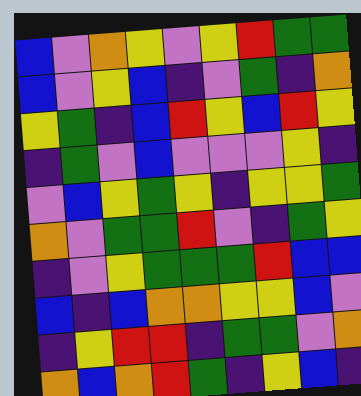[["blue", "violet", "orange", "yellow", "violet", "yellow", "red", "green", "green"], ["blue", "violet", "yellow", "blue", "indigo", "violet", "green", "indigo", "orange"], ["yellow", "green", "indigo", "blue", "red", "yellow", "blue", "red", "yellow"], ["indigo", "green", "violet", "blue", "violet", "violet", "violet", "yellow", "indigo"], ["violet", "blue", "yellow", "green", "yellow", "indigo", "yellow", "yellow", "green"], ["orange", "violet", "green", "green", "red", "violet", "indigo", "green", "yellow"], ["indigo", "violet", "yellow", "green", "green", "green", "red", "blue", "blue"], ["blue", "indigo", "blue", "orange", "orange", "yellow", "yellow", "blue", "violet"], ["indigo", "yellow", "red", "red", "indigo", "green", "green", "violet", "orange"], ["orange", "blue", "orange", "red", "green", "indigo", "yellow", "blue", "indigo"]]